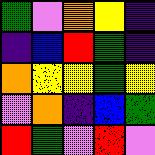[["green", "violet", "orange", "yellow", "indigo"], ["indigo", "blue", "red", "green", "indigo"], ["orange", "yellow", "yellow", "green", "yellow"], ["violet", "orange", "indigo", "blue", "green"], ["red", "green", "violet", "red", "violet"]]